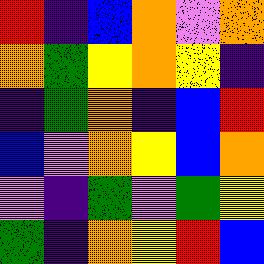[["red", "indigo", "blue", "orange", "violet", "orange"], ["orange", "green", "yellow", "orange", "yellow", "indigo"], ["indigo", "green", "orange", "indigo", "blue", "red"], ["blue", "violet", "orange", "yellow", "blue", "orange"], ["violet", "indigo", "green", "violet", "green", "yellow"], ["green", "indigo", "orange", "yellow", "red", "blue"]]